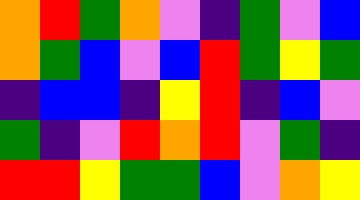[["orange", "red", "green", "orange", "violet", "indigo", "green", "violet", "blue"], ["orange", "green", "blue", "violet", "blue", "red", "green", "yellow", "green"], ["indigo", "blue", "blue", "indigo", "yellow", "red", "indigo", "blue", "violet"], ["green", "indigo", "violet", "red", "orange", "red", "violet", "green", "indigo"], ["red", "red", "yellow", "green", "green", "blue", "violet", "orange", "yellow"]]